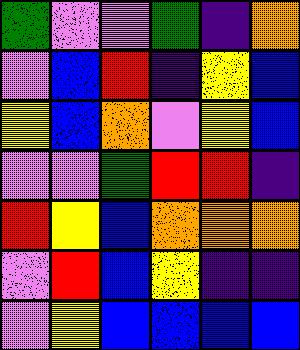[["green", "violet", "violet", "green", "indigo", "orange"], ["violet", "blue", "red", "indigo", "yellow", "blue"], ["yellow", "blue", "orange", "violet", "yellow", "blue"], ["violet", "violet", "green", "red", "red", "indigo"], ["red", "yellow", "blue", "orange", "orange", "orange"], ["violet", "red", "blue", "yellow", "indigo", "indigo"], ["violet", "yellow", "blue", "blue", "blue", "blue"]]